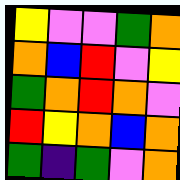[["yellow", "violet", "violet", "green", "orange"], ["orange", "blue", "red", "violet", "yellow"], ["green", "orange", "red", "orange", "violet"], ["red", "yellow", "orange", "blue", "orange"], ["green", "indigo", "green", "violet", "orange"]]